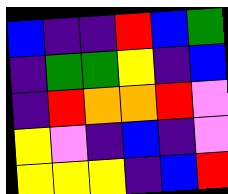[["blue", "indigo", "indigo", "red", "blue", "green"], ["indigo", "green", "green", "yellow", "indigo", "blue"], ["indigo", "red", "orange", "orange", "red", "violet"], ["yellow", "violet", "indigo", "blue", "indigo", "violet"], ["yellow", "yellow", "yellow", "indigo", "blue", "red"]]